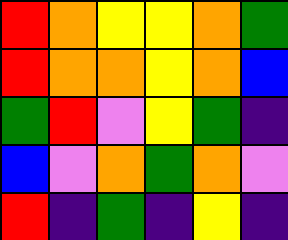[["red", "orange", "yellow", "yellow", "orange", "green"], ["red", "orange", "orange", "yellow", "orange", "blue"], ["green", "red", "violet", "yellow", "green", "indigo"], ["blue", "violet", "orange", "green", "orange", "violet"], ["red", "indigo", "green", "indigo", "yellow", "indigo"]]